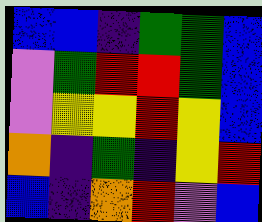[["blue", "blue", "indigo", "green", "green", "blue"], ["violet", "green", "red", "red", "green", "blue"], ["violet", "yellow", "yellow", "red", "yellow", "blue"], ["orange", "indigo", "green", "indigo", "yellow", "red"], ["blue", "indigo", "orange", "red", "violet", "blue"]]